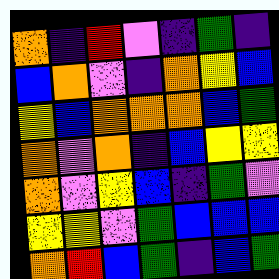[["orange", "indigo", "red", "violet", "indigo", "green", "indigo"], ["blue", "orange", "violet", "indigo", "orange", "yellow", "blue"], ["yellow", "blue", "orange", "orange", "orange", "blue", "green"], ["orange", "violet", "orange", "indigo", "blue", "yellow", "yellow"], ["orange", "violet", "yellow", "blue", "indigo", "green", "violet"], ["yellow", "yellow", "violet", "green", "blue", "blue", "blue"], ["orange", "red", "blue", "green", "indigo", "blue", "green"]]